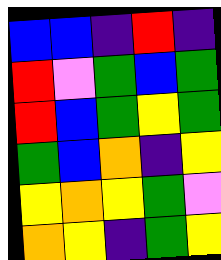[["blue", "blue", "indigo", "red", "indigo"], ["red", "violet", "green", "blue", "green"], ["red", "blue", "green", "yellow", "green"], ["green", "blue", "orange", "indigo", "yellow"], ["yellow", "orange", "yellow", "green", "violet"], ["orange", "yellow", "indigo", "green", "yellow"]]